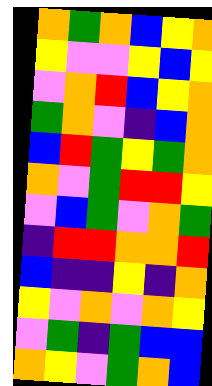[["orange", "green", "orange", "blue", "yellow", "orange"], ["yellow", "violet", "violet", "yellow", "blue", "yellow"], ["violet", "orange", "red", "blue", "yellow", "orange"], ["green", "orange", "violet", "indigo", "blue", "orange"], ["blue", "red", "green", "yellow", "green", "orange"], ["orange", "violet", "green", "red", "red", "yellow"], ["violet", "blue", "green", "violet", "orange", "green"], ["indigo", "red", "red", "orange", "orange", "red"], ["blue", "indigo", "indigo", "yellow", "indigo", "orange"], ["yellow", "violet", "orange", "violet", "orange", "yellow"], ["violet", "green", "indigo", "green", "blue", "blue"], ["orange", "yellow", "violet", "green", "orange", "blue"]]